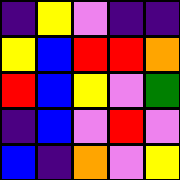[["indigo", "yellow", "violet", "indigo", "indigo"], ["yellow", "blue", "red", "red", "orange"], ["red", "blue", "yellow", "violet", "green"], ["indigo", "blue", "violet", "red", "violet"], ["blue", "indigo", "orange", "violet", "yellow"]]